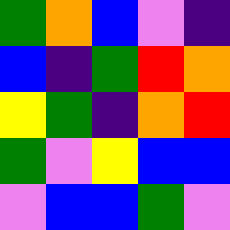[["green", "orange", "blue", "violet", "indigo"], ["blue", "indigo", "green", "red", "orange"], ["yellow", "green", "indigo", "orange", "red"], ["green", "violet", "yellow", "blue", "blue"], ["violet", "blue", "blue", "green", "violet"]]